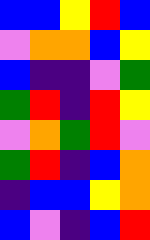[["blue", "blue", "yellow", "red", "blue"], ["violet", "orange", "orange", "blue", "yellow"], ["blue", "indigo", "indigo", "violet", "green"], ["green", "red", "indigo", "red", "yellow"], ["violet", "orange", "green", "red", "violet"], ["green", "red", "indigo", "blue", "orange"], ["indigo", "blue", "blue", "yellow", "orange"], ["blue", "violet", "indigo", "blue", "red"]]